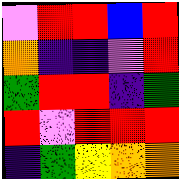[["violet", "red", "red", "blue", "red"], ["orange", "indigo", "indigo", "violet", "red"], ["green", "red", "red", "indigo", "green"], ["red", "violet", "red", "red", "red"], ["indigo", "green", "yellow", "orange", "orange"]]